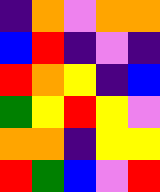[["indigo", "orange", "violet", "orange", "orange"], ["blue", "red", "indigo", "violet", "indigo"], ["red", "orange", "yellow", "indigo", "blue"], ["green", "yellow", "red", "yellow", "violet"], ["orange", "orange", "indigo", "yellow", "yellow"], ["red", "green", "blue", "violet", "red"]]